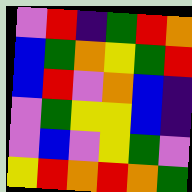[["violet", "red", "indigo", "green", "red", "orange"], ["blue", "green", "orange", "yellow", "green", "red"], ["blue", "red", "violet", "orange", "blue", "indigo"], ["violet", "green", "yellow", "yellow", "blue", "indigo"], ["violet", "blue", "violet", "yellow", "green", "violet"], ["yellow", "red", "orange", "red", "orange", "green"]]